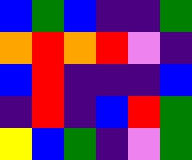[["blue", "green", "blue", "indigo", "indigo", "green"], ["orange", "red", "orange", "red", "violet", "indigo"], ["blue", "red", "indigo", "indigo", "indigo", "blue"], ["indigo", "red", "indigo", "blue", "red", "green"], ["yellow", "blue", "green", "indigo", "violet", "green"]]